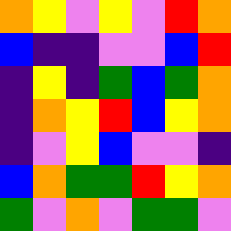[["orange", "yellow", "violet", "yellow", "violet", "red", "orange"], ["blue", "indigo", "indigo", "violet", "violet", "blue", "red"], ["indigo", "yellow", "indigo", "green", "blue", "green", "orange"], ["indigo", "orange", "yellow", "red", "blue", "yellow", "orange"], ["indigo", "violet", "yellow", "blue", "violet", "violet", "indigo"], ["blue", "orange", "green", "green", "red", "yellow", "orange"], ["green", "violet", "orange", "violet", "green", "green", "violet"]]